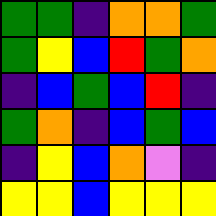[["green", "green", "indigo", "orange", "orange", "green"], ["green", "yellow", "blue", "red", "green", "orange"], ["indigo", "blue", "green", "blue", "red", "indigo"], ["green", "orange", "indigo", "blue", "green", "blue"], ["indigo", "yellow", "blue", "orange", "violet", "indigo"], ["yellow", "yellow", "blue", "yellow", "yellow", "yellow"]]